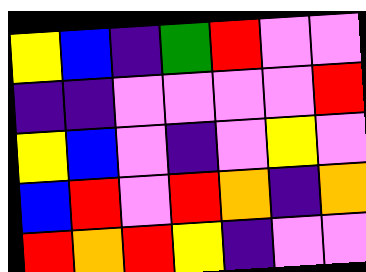[["yellow", "blue", "indigo", "green", "red", "violet", "violet"], ["indigo", "indigo", "violet", "violet", "violet", "violet", "red"], ["yellow", "blue", "violet", "indigo", "violet", "yellow", "violet"], ["blue", "red", "violet", "red", "orange", "indigo", "orange"], ["red", "orange", "red", "yellow", "indigo", "violet", "violet"]]